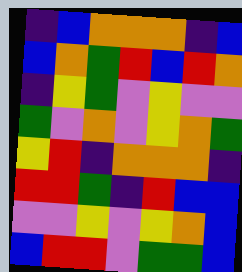[["indigo", "blue", "orange", "orange", "orange", "indigo", "blue"], ["blue", "orange", "green", "red", "blue", "red", "orange"], ["indigo", "yellow", "green", "violet", "yellow", "violet", "violet"], ["green", "violet", "orange", "violet", "yellow", "orange", "green"], ["yellow", "red", "indigo", "orange", "orange", "orange", "indigo"], ["red", "red", "green", "indigo", "red", "blue", "blue"], ["violet", "violet", "yellow", "violet", "yellow", "orange", "blue"], ["blue", "red", "red", "violet", "green", "green", "blue"]]